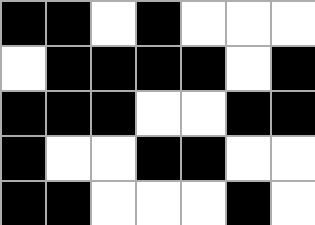[["black", "black", "white", "black", "white", "white", "white"], ["white", "black", "black", "black", "black", "white", "black"], ["black", "black", "black", "white", "white", "black", "black"], ["black", "white", "white", "black", "black", "white", "white"], ["black", "black", "white", "white", "white", "black", "white"]]